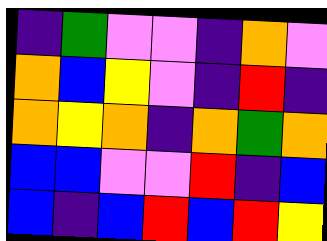[["indigo", "green", "violet", "violet", "indigo", "orange", "violet"], ["orange", "blue", "yellow", "violet", "indigo", "red", "indigo"], ["orange", "yellow", "orange", "indigo", "orange", "green", "orange"], ["blue", "blue", "violet", "violet", "red", "indigo", "blue"], ["blue", "indigo", "blue", "red", "blue", "red", "yellow"]]